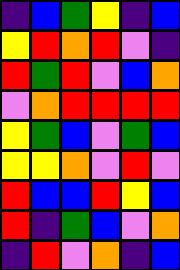[["indigo", "blue", "green", "yellow", "indigo", "blue"], ["yellow", "red", "orange", "red", "violet", "indigo"], ["red", "green", "red", "violet", "blue", "orange"], ["violet", "orange", "red", "red", "red", "red"], ["yellow", "green", "blue", "violet", "green", "blue"], ["yellow", "yellow", "orange", "violet", "red", "violet"], ["red", "blue", "blue", "red", "yellow", "blue"], ["red", "indigo", "green", "blue", "violet", "orange"], ["indigo", "red", "violet", "orange", "indigo", "blue"]]